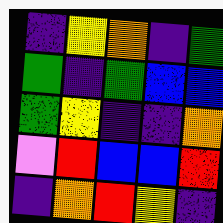[["indigo", "yellow", "orange", "indigo", "green"], ["green", "indigo", "green", "blue", "blue"], ["green", "yellow", "indigo", "indigo", "orange"], ["violet", "red", "blue", "blue", "red"], ["indigo", "orange", "red", "yellow", "indigo"]]